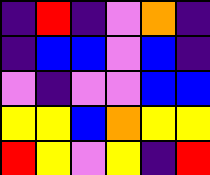[["indigo", "red", "indigo", "violet", "orange", "indigo"], ["indigo", "blue", "blue", "violet", "blue", "indigo"], ["violet", "indigo", "violet", "violet", "blue", "blue"], ["yellow", "yellow", "blue", "orange", "yellow", "yellow"], ["red", "yellow", "violet", "yellow", "indigo", "red"]]